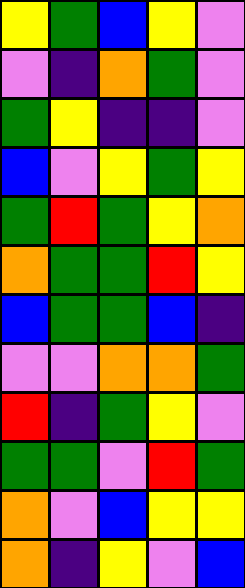[["yellow", "green", "blue", "yellow", "violet"], ["violet", "indigo", "orange", "green", "violet"], ["green", "yellow", "indigo", "indigo", "violet"], ["blue", "violet", "yellow", "green", "yellow"], ["green", "red", "green", "yellow", "orange"], ["orange", "green", "green", "red", "yellow"], ["blue", "green", "green", "blue", "indigo"], ["violet", "violet", "orange", "orange", "green"], ["red", "indigo", "green", "yellow", "violet"], ["green", "green", "violet", "red", "green"], ["orange", "violet", "blue", "yellow", "yellow"], ["orange", "indigo", "yellow", "violet", "blue"]]